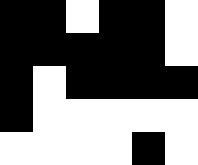[["black", "black", "white", "black", "black", "white"], ["black", "black", "black", "black", "black", "white"], ["black", "white", "black", "black", "black", "black"], ["black", "white", "white", "white", "white", "white"], ["white", "white", "white", "white", "black", "white"]]